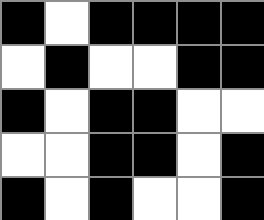[["black", "white", "black", "black", "black", "black"], ["white", "black", "white", "white", "black", "black"], ["black", "white", "black", "black", "white", "white"], ["white", "white", "black", "black", "white", "black"], ["black", "white", "black", "white", "white", "black"]]